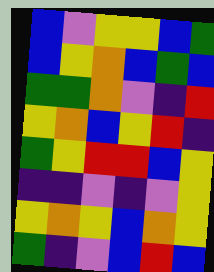[["blue", "violet", "yellow", "yellow", "blue", "green"], ["blue", "yellow", "orange", "blue", "green", "blue"], ["green", "green", "orange", "violet", "indigo", "red"], ["yellow", "orange", "blue", "yellow", "red", "indigo"], ["green", "yellow", "red", "red", "blue", "yellow"], ["indigo", "indigo", "violet", "indigo", "violet", "yellow"], ["yellow", "orange", "yellow", "blue", "orange", "yellow"], ["green", "indigo", "violet", "blue", "red", "blue"]]